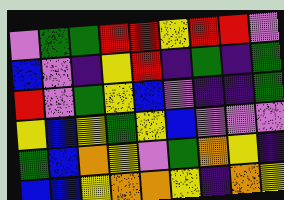[["violet", "green", "green", "red", "red", "yellow", "red", "red", "violet"], ["blue", "violet", "indigo", "yellow", "red", "indigo", "green", "indigo", "green"], ["red", "violet", "green", "yellow", "blue", "violet", "indigo", "indigo", "green"], ["yellow", "blue", "yellow", "green", "yellow", "blue", "violet", "violet", "violet"], ["green", "blue", "orange", "yellow", "violet", "green", "orange", "yellow", "indigo"], ["blue", "blue", "yellow", "orange", "orange", "yellow", "indigo", "orange", "yellow"]]